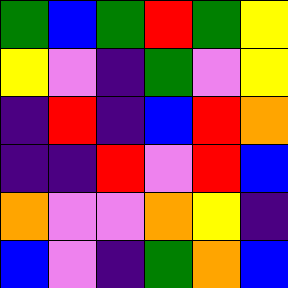[["green", "blue", "green", "red", "green", "yellow"], ["yellow", "violet", "indigo", "green", "violet", "yellow"], ["indigo", "red", "indigo", "blue", "red", "orange"], ["indigo", "indigo", "red", "violet", "red", "blue"], ["orange", "violet", "violet", "orange", "yellow", "indigo"], ["blue", "violet", "indigo", "green", "orange", "blue"]]